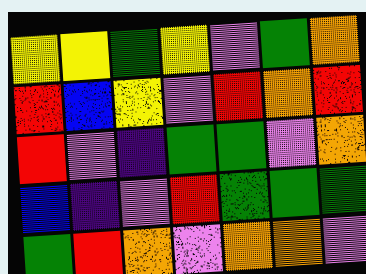[["yellow", "yellow", "green", "yellow", "violet", "green", "orange"], ["red", "blue", "yellow", "violet", "red", "orange", "red"], ["red", "violet", "indigo", "green", "green", "violet", "orange"], ["blue", "indigo", "violet", "red", "green", "green", "green"], ["green", "red", "orange", "violet", "orange", "orange", "violet"]]